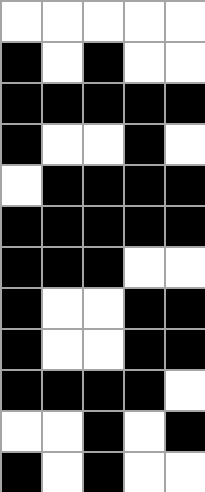[["white", "white", "white", "white", "white"], ["black", "white", "black", "white", "white"], ["black", "black", "black", "black", "black"], ["black", "white", "white", "black", "white"], ["white", "black", "black", "black", "black"], ["black", "black", "black", "black", "black"], ["black", "black", "black", "white", "white"], ["black", "white", "white", "black", "black"], ["black", "white", "white", "black", "black"], ["black", "black", "black", "black", "white"], ["white", "white", "black", "white", "black"], ["black", "white", "black", "white", "white"]]